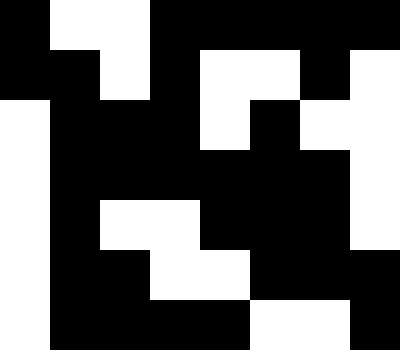[["black", "white", "white", "black", "black", "black", "black", "black"], ["black", "black", "white", "black", "white", "white", "black", "white"], ["white", "black", "black", "black", "white", "black", "white", "white"], ["white", "black", "black", "black", "black", "black", "black", "white"], ["white", "black", "white", "white", "black", "black", "black", "white"], ["white", "black", "black", "white", "white", "black", "black", "black"], ["white", "black", "black", "black", "black", "white", "white", "black"]]